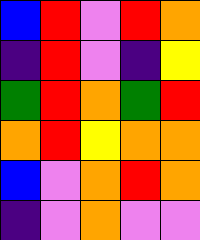[["blue", "red", "violet", "red", "orange"], ["indigo", "red", "violet", "indigo", "yellow"], ["green", "red", "orange", "green", "red"], ["orange", "red", "yellow", "orange", "orange"], ["blue", "violet", "orange", "red", "orange"], ["indigo", "violet", "orange", "violet", "violet"]]